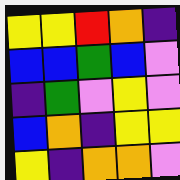[["yellow", "yellow", "red", "orange", "indigo"], ["blue", "blue", "green", "blue", "violet"], ["indigo", "green", "violet", "yellow", "violet"], ["blue", "orange", "indigo", "yellow", "yellow"], ["yellow", "indigo", "orange", "orange", "violet"]]